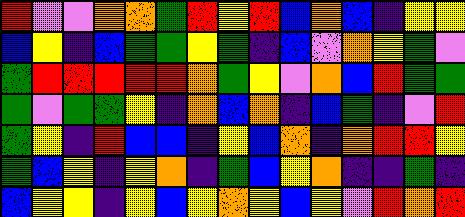[["red", "violet", "violet", "orange", "orange", "green", "red", "yellow", "red", "blue", "orange", "blue", "indigo", "yellow", "yellow"], ["blue", "yellow", "indigo", "blue", "green", "green", "yellow", "green", "indigo", "blue", "violet", "orange", "yellow", "green", "violet"], ["green", "red", "red", "red", "red", "red", "orange", "green", "yellow", "violet", "orange", "blue", "red", "green", "green"], ["green", "violet", "green", "green", "yellow", "indigo", "orange", "blue", "orange", "indigo", "blue", "green", "indigo", "violet", "red"], ["green", "yellow", "indigo", "red", "blue", "blue", "indigo", "yellow", "blue", "orange", "indigo", "orange", "red", "red", "yellow"], ["green", "blue", "yellow", "indigo", "yellow", "orange", "indigo", "green", "blue", "yellow", "orange", "indigo", "indigo", "green", "indigo"], ["blue", "yellow", "yellow", "indigo", "yellow", "blue", "yellow", "orange", "yellow", "blue", "yellow", "violet", "red", "orange", "red"]]